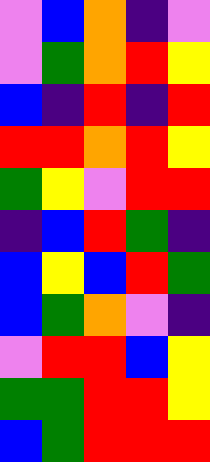[["violet", "blue", "orange", "indigo", "violet"], ["violet", "green", "orange", "red", "yellow"], ["blue", "indigo", "red", "indigo", "red"], ["red", "red", "orange", "red", "yellow"], ["green", "yellow", "violet", "red", "red"], ["indigo", "blue", "red", "green", "indigo"], ["blue", "yellow", "blue", "red", "green"], ["blue", "green", "orange", "violet", "indigo"], ["violet", "red", "red", "blue", "yellow"], ["green", "green", "red", "red", "yellow"], ["blue", "green", "red", "red", "red"]]